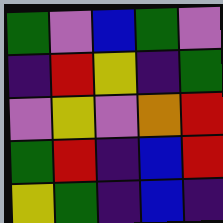[["green", "violet", "blue", "green", "violet"], ["indigo", "red", "yellow", "indigo", "green"], ["violet", "yellow", "violet", "orange", "red"], ["green", "red", "indigo", "blue", "red"], ["yellow", "green", "indigo", "blue", "indigo"]]